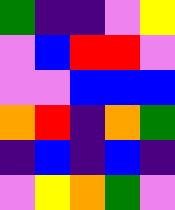[["green", "indigo", "indigo", "violet", "yellow"], ["violet", "blue", "red", "red", "violet"], ["violet", "violet", "blue", "blue", "blue"], ["orange", "red", "indigo", "orange", "green"], ["indigo", "blue", "indigo", "blue", "indigo"], ["violet", "yellow", "orange", "green", "violet"]]